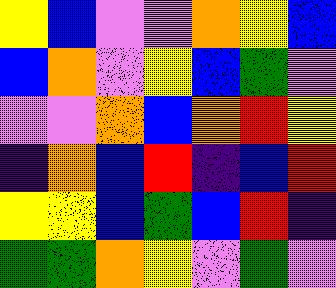[["yellow", "blue", "violet", "violet", "orange", "yellow", "blue"], ["blue", "orange", "violet", "yellow", "blue", "green", "violet"], ["violet", "violet", "orange", "blue", "orange", "red", "yellow"], ["indigo", "orange", "blue", "red", "indigo", "blue", "red"], ["yellow", "yellow", "blue", "green", "blue", "red", "indigo"], ["green", "green", "orange", "yellow", "violet", "green", "violet"]]